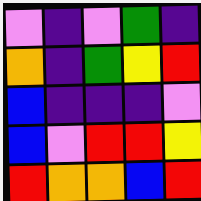[["violet", "indigo", "violet", "green", "indigo"], ["orange", "indigo", "green", "yellow", "red"], ["blue", "indigo", "indigo", "indigo", "violet"], ["blue", "violet", "red", "red", "yellow"], ["red", "orange", "orange", "blue", "red"]]